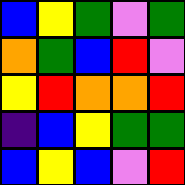[["blue", "yellow", "green", "violet", "green"], ["orange", "green", "blue", "red", "violet"], ["yellow", "red", "orange", "orange", "red"], ["indigo", "blue", "yellow", "green", "green"], ["blue", "yellow", "blue", "violet", "red"]]